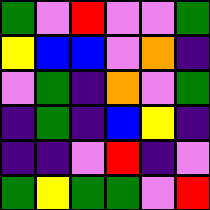[["green", "violet", "red", "violet", "violet", "green"], ["yellow", "blue", "blue", "violet", "orange", "indigo"], ["violet", "green", "indigo", "orange", "violet", "green"], ["indigo", "green", "indigo", "blue", "yellow", "indigo"], ["indigo", "indigo", "violet", "red", "indigo", "violet"], ["green", "yellow", "green", "green", "violet", "red"]]